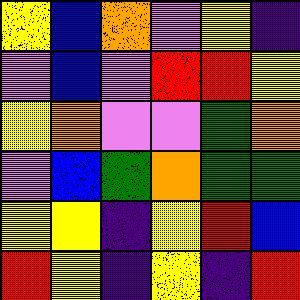[["yellow", "blue", "orange", "violet", "yellow", "indigo"], ["violet", "blue", "violet", "red", "red", "yellow"], ["yellow", "orange", "violet", "violet", "green", "orange"], ["violet", "blue", "green", "orange", "green", "green"], ["yellow", "yellow", "indigo", "yellow", "red", "blue"], ["red", "yellow", "indigo", "yellow", "indigo", "red"]]